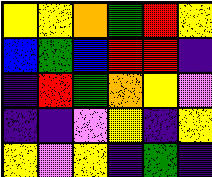[["yellow", "yellow", "orange", "green", "red", "yellow"], ["blue", "green", "blue", "red", "red", "indigo"], ["indigo", "red", "green", "orange", "yellow", "violet"], ["indigo", "indigo", "violet", "yellow", "indigo", "yellow"], ["yellow", "violet", "yellow", "indigo", "green", "indigo"]]